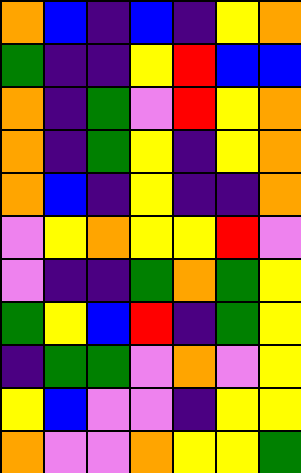[["orange", "blue", "indigo", "blue", "indigo", "yellow", "orange"], ["green", "indigo", "indigo", "yellow", "red", "blue", "blue"], ["orange", "indigo", "green", "violet", "red", "yellow", "orange"], ["orange", "indigo", "green", "yellow", "indigo", "yellow", "orange"], ["orange", "blue", "indigo", "yellow", "indigo", "indigo", "orange"], ["violet", "yellow", "orange", "yellow", "yellow", "red", "violet"], ["violet", "indigo", "indigo", "green", "orange", "green", "yellow"], ["green", "yellow", "blue", "red", "indigo", "green", "yellow"], ["indigo", "green", "green", "violet", "orange", "violet", "yellow"], ["yellow", "blue", "violet", "violet", "indigo", "yellow", "yellow"], ["orange", "violet", "violet", "orange", "yellow", "yellow", "green"]]